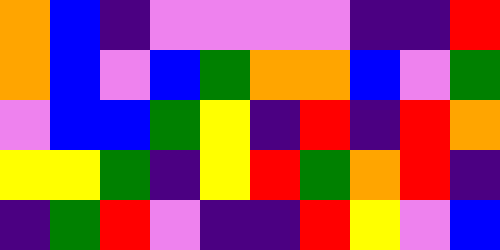[["orange", "blue", "indigo", "violet", "violet", "violet", "violet", "indigo", "indigo", "red"], ["orange", "blue", "violet", "blue", "green", "orange", "orange", "blue", "violet", "green"], ["violet", "blue", "blue", "green", "yellow", "indigo", "red", "indigo", "red", "orange"], ["yellow", "yellow", "green", "indigo", "yellow", "red", "green", "orange", "red", "indigo"], ["indigo", "green", "red", "violet", "indigo", "indigo", "red", "yellow", "violet", "blue"]]